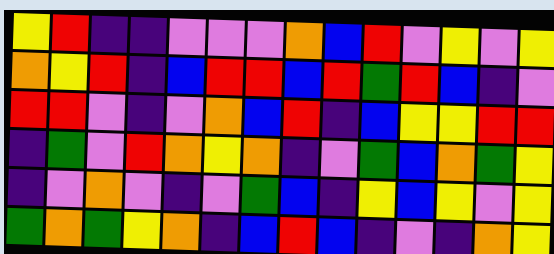[["yellow", "red", "indigo", "indigo", "violet", "violet", "violet", "orange", "blue", "red", "violet", "yellow", "violet", "yellow"], ["orange", "yellow", "red", "indigo", "blue", "red", "red", "blue", "red", "green", "red", "blue", "indigo", "violet"], ["red", "red", "violet", "indigo", "violet", "orange", "blue", "red", "indigo", "blue", "yellow", "yellow", "red", "red"], ["indigo", "green", "violet", "red", "orange", "yellow", "orange", "indigo", "violet", "green", "blue", "orange", "green", "yellow"], ["indigo", "violet", "orange", "violet", "indigo", "violet", "green", "blue", "indigo", "yellow", "blue", "yellow", "violet", "yellow"], ["green", "orange", "green", "yellow", "orange", "indigo", "blue", "red", "blue", "indigo", "violet", "indigo", "orange", "yellow"]]